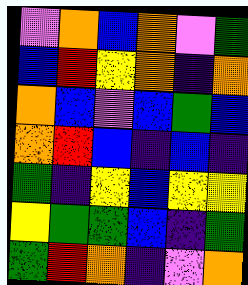[["violet", "orange", "blue", "orange", "violet", "green"], ["blue", "red", "yellow", "orange", "indigo", "orange"], ["orange", "blue", "violet", "blue", "green", "blue"], ["orange", "red", "blue", "indigo", "blue", "indigo"], ["green", "indigo", "yellow", "blue", "yellow", "yellow"], ["yellow", "green", "green", "blue", "indigo", "green"], ["green", "red", "orange", "indigo", "violet", "orange"]]